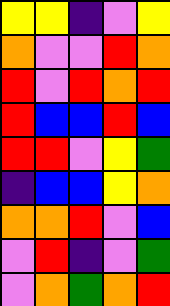[["yellow", "yellow", "indigo", "violet", "yellow"], ["orange", "violet", "violet", "red", "orange"], ["red", "violet", "red", "orange", "red"], ["red", "blue", "blue", "red", "blue"], ["red", "red", "violet", "yellow", "green"], ["indigo", "blue", "blue", "yellow", "orange"], ["orange", "orange", "red", "violet", "blue"], ["violet", "red", "indigo", "violet", "green"], ["violet", "orange", "green", "orange", "red"]]